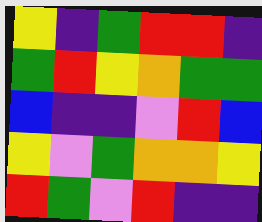[["yellow", "indigo", "green", "red", "red", "indigo"], ["green", "red", "yellow", "orange", "green", "green"], ["blue", "indigo", "indigo", "violet", "red", "blue"], ["yellow", "violet", "green", "orange", "orange", "yellow"], ["red", "green", "violet", "red", "indigo", "indigo"]]